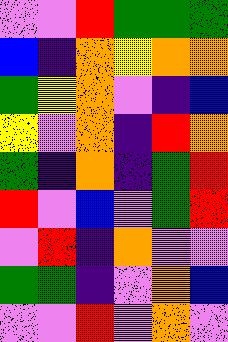[["violet", "violet", "red", "green", "green", "green"], ["blue", "indigo", "orange", "yellow", "orange", "orange"], ["green", "yellow", "orange", "violet", "indigo", "blue"], ["yellow", "violet", "orange", "indigo", "red", "orange"], ["green", "indigo", "orange", "indigo", "green", "red"], ["red", "violet", "blue", "violet", "green", "red"], ["violet", "red", "indigo", "orange", "violet", "violet"], ["green", "green", "indigo", "violet", "orange", "blue"], ["violet", "violet", "red", "violet", "orange", "violet"]]